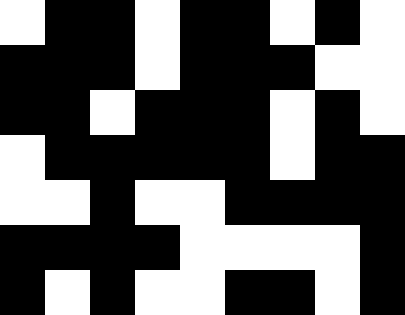[["white", "black", "black", "white", "black", "black", "white", "black", "white"], ["black", "black", "black", "white", "black", "black", "black", "white", "white"], ["black", "black", "white", "black", "black", "black", "white", "black", "white"], ["white", "black", "black", "black", "black", "black", "white", "black", "black"], ["white", "white", "black", "white", "white", "black", "black", "black", "black"], ["black", "black", "black", "black", "white", "white", "white", "white", "black"], ["black", "white", "black", "white", "white", "black", "black", "white", "black"]]